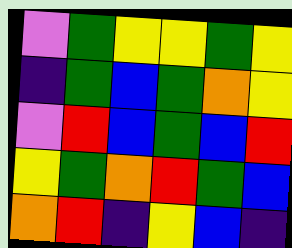[["violet", "green", "yellow", "yellow", "green", "yellow"], ["indigo", "green", "blue", "green", "orange", "yellow"], ["violet", "red", "blue", "green", "blue", "red"], ["yellow", "green", "orange", "red", "green", "blue"], ["orange", "red", "indigo", "yellow", "blue", "indigo"]]